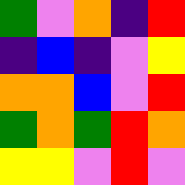[["green", "violet", "orange", "indigo", "red"], ["indigo", "blue", "indigo", "violet", "yellow"], ["orange", "orange", "blue", "violet", "red"], ["green", "orange", "green", "red", "orange"], ["yellow", "yellow", "violet", "red", "violet"]]